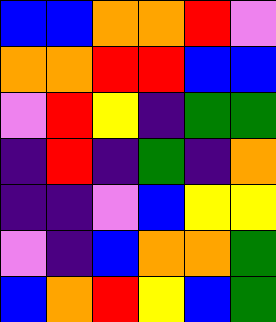[["blue", "blue", "orange", "orange", "red", "violet"], ["orange", "orange", "red", "red", "blue", "blue"], ["violet", "red", "yellow", "indigo", "green", "green"], ["indigo", "red", "indigo", "green", "indigo", "orange"], ["indigo", "indigo", "violet", "blue", "yellow", "yellow"], ["violet", "indigo", "blue", "orange", "orange", "green"], ["blue", "orange", "red", "yellow", "blue", "green"]]